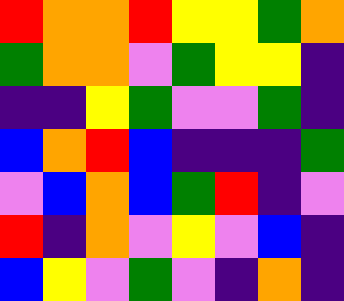[["red", "orange", "orange", "red", "yellow", "yellow", "green", "orange"], ["green", "orange", "orange", "violet", "green", "yellow", "yellow", "indigo"], ["indigo", "indigo", "yellow", "green", "violet", "violet", "green", "indigo"], ["blue", "orange", "red", "blue", "indigo", "indigo", "indigo", "green"], ["violet", "blue", "orange", "blue", "green", "red", "indigo", "violet"], ["red", "indigo", "orange", "violet", "yellow", "violet", "blue", "indigo"], ["blue", "yellow", "violet", "green", "violet", "indigo", "orange", "indigo"]]